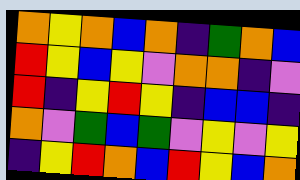[["orange", "yellow", "orange", "blue", "orange", "indigo", "green", "orange", "blue"], ["red", "yellow", "blue", "yellow", "violet", "orange", "orange", "indigo", "violet"], ["red", "indigo", "yellow", "red", "yellow", "indigo", "blue", "blue", "indigo"], ["orange", "violet", "green", "blue", "green", "violet", "yellow", "violet", "yellow"], ["indigo", "yellow", "red", "orange", "blue", "red", "yellow", "blue", "orange"]]